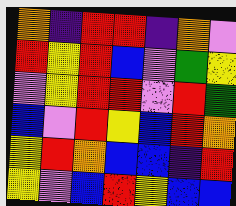[["orange", "indigo", "red", "red", "indigo", "orange", "violet"], ["red", "yellow", "red", "blue", "violet", "green", "yellow"], ["violet", "yellow", "red", "red", "violet", "red", "green"], ["blue", "violet", "red", "yellow", "blue", "red", "orange"], ["yellow", "red", "orange", "blue", "blue", "indigo", "red"], ["yellow", "violet", "blue", "red", "yellow", "blue", "blue"]]